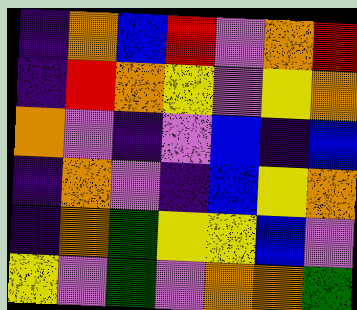[["indigo", "orange", "blue", "red", "violet", "orange", "red"], ["indigo", "red", "orange", "yellow", "violet", "yellow", "orange"], ["orange", "violet", "indigo", "violet", "blue", "indigo", "blue"], ["indigo", "orange", "violet", "indigo", "blue", "yellow", "orange"], ["indigo", "orange", "green", "yellow", "yellow", "blue", "violet"], ["yellow", "violet", "green", "violet", "orange", "orange", "green"]]